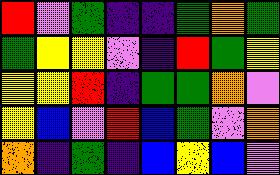[["red", "violet", "green", "indigo", "indigo", "green", "orange", "green"], ["green", "yellow", "yellow", "violet", "indigo", "red", "green", "yellow"], ["yellow", "yellow", "red", "indigo", "green", "green", "orange", "violet"], ["yellow", "blue", "violet", "red", "blue", "green", "violet", "orange"], ["orange", "indigo", "green", "indigo", "blue", "yellow", "blue", "violet"]]